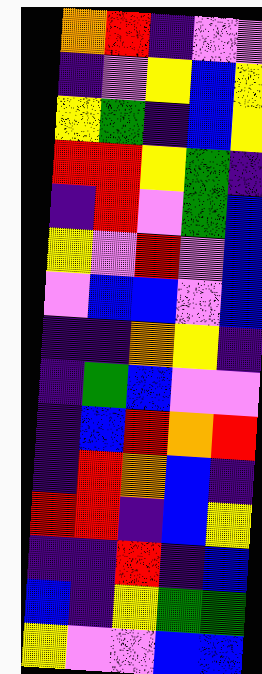[["orange", "red", "indigo", "violet", "violet"], ["indigo", "violet", "yellow", "blue", "yellow"], ["yellow", "green", "indigo", "blue", "yellow"], ["red", "red", "yellow", "green", "indigo"], ["indigo", "red", "violet", "green", "blue"], ["yellow", "violet", "red", "violet", "blue"], ["violet", "blue", "blue", "violet", "blue"], ["indigo", "indigo", "orange", "yellow", "indigo"], ["indigo", "green", "blue", "violet", "violet"], ["indigo", "blue", "red", "orange", "red"], ["indigo", "red", "orange", "blue", "indigo"], ["red", "red", "indigo", "blue", "yellow"], ["indigo", "indigo", "red", "indigo", "blue"], ["blue", "indigo", "yellow", "green", "green"], ["yellow", "violet", "violet", "blue", "blue"]]